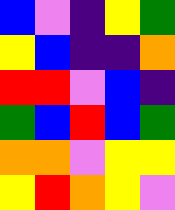[["blue", "violet", "indigo", "yellow", "green"], ["yellow", "blue", "indigo", "indigo", "orange"], ["red", "red", "violet", "blue", "indigo"], ["green", "blue", "red", "blue", "green"], ["orange", "orange", "violet", "yellow", "yellow"], ["yellow", "red", "orange", "yellow", "violet"]]